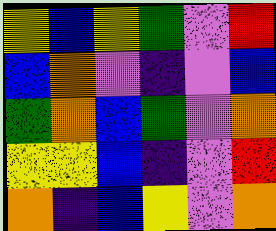[["yellow", "blue", "yellow", "green", "violet", "red"], ["blue", "orange", "violet", "indigo", "violet", "blue"], ["green", "orange", "blue", "green", "violet", "orange"], ["yellow", "yellow", "blue", "indigo", "violet", "red"], ["orange", "indigo", "blue", "yellow", "violet", "orange"]]